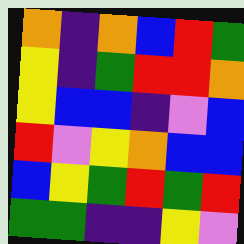[["orange", "indigo", "orange", "blue", "red", "green"], ["yellow", "indigo", "green", "red", "red", "orange"], ["yellow", "blue", "blue", "indigo", "violet", "blue"], ["red", "violet", "yellow", "orange", "blue", "blue"], ["blue", "yellow", "green", "red", "green", "red"], ["green", "green", "indigo", "indigo", "yellow", "violet"]]